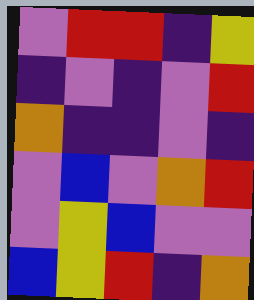[["violet", "red", "red", "indigo", "yellow"], ["indigo", "violet", "indigo", "violet", "red"], ["orange", "indigo", "indigo", "violet", "indigo"], ["violet", "blue", "violet", "orange", "red"], ["violet", "yellow", "blue", "violet", "violet"], ["blue", "yellow", "red", "indigo", "orange"]]